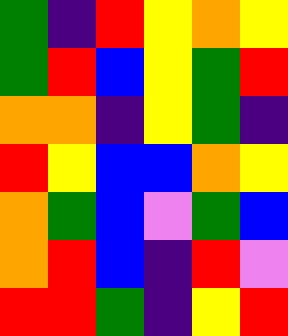[["green", "indigo", "red", "yellow", "orange", "yellow"], ["green", "red", "blue", "yellow", "green", "red"], ["orange", "orange", "indigo", "yellow", "green", "indigo"], ["red", "yellow", "blue", "blue", "orange", "yellow"], ["orange", "green", "blue", "violet", "green", "blue"], ["orange", "red", "blue", "indigo", "red", "violet"], ["red", "red", "green", "indigo", "yellow", "red"]]